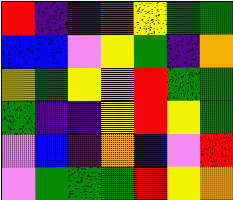[["red", "indigo", "indigo", "red", "yellow", "green", "green"], ["blue", "blue", "violet", "yellow", "green", "indigo", "orange"], ["yellow", "green", "yellow", "violet", "red", "green", "green"], ["green", "indigo", "indigo", "yellow", "red", "yellow", "green"], ["violet", "blue", "indigo", "orange", "blue", "violet", "red"], ["violet", "green", "green", "green", "red", "yellow", "orange"]]